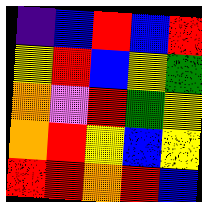[["indigo", "blue", "red", "blue", "red"], ["yellow", "red", "blue", "yellow", "green"], ["orange", "violet", "red", "green", "yellow"], ["orange", "red", "yellow", "blue", "yellow"], ["red", "red", "orange", "red", "blue"]]